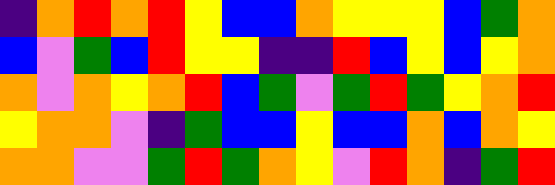[["indigo", "orange", "red", "orange", "red", "yellow", "blue", "blue", "orange", "yellow", "yellow", "yellow", "blue", "green", "orange"], ["blue", "violet", "green", "blue", "red", "yellow", "yellow", "indigo", "indigo", "red", "blue", "yellow", "blue", "yellow", "orange"], ["orange", "violet", "orange", "yellow", "orange", "red", "blue", "green", "violet", "green", "red", "green", "yellow", "orange", "red"], ["yellow", "orange", "orange", "violet", "indigo", "green", "blue", "blue", "yellow", "blue", "blue", "orange", "blue", "orange", "yellow"], ["orange", "orange", "violet", "violet", "green", "red", "green", "orange", "yellow", "violet", "red", "orange", "indigo", "green", "red"]]